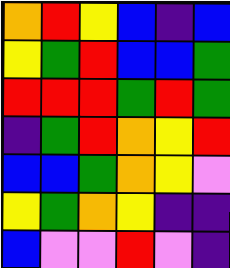[["orange", "red", "yellow", "blue", "indigo", "blue"], ["yellow", "green", "red", "blue", "blue", "green"], ["red", "red", "red", "green", "red", "green"], ["indigo", "green", "red", "orange", "yellow", "red"], ["blue", "blue", "green", "orange", "yellow", "violet"], ["yellow", "green", "orange", "yellow", "indigo", "indigo"], ["blue", "violet", "violet", "red", "violet", "indigo"]]